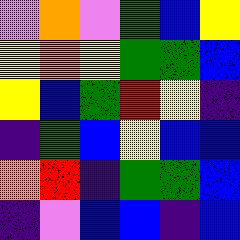[["violet", "orange", "violet", "green", "blue", "yellow"], ["yellow", "orange", "yellow", "green", "green", "blue"], ["yellow", "blue", "green", "red", "yellow", "indigo"], ["indigo", "green", "blue", "yellow", "blue", "blue"], ["orange", "red", "indigo", "green", "green", "blue"], ["indigo", "violet", "blue", "blue", "indigo", "blue"]]